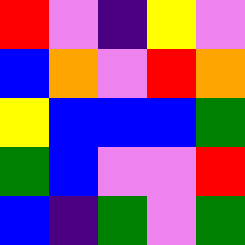[["red", "violet", "indigo", "yellow", "violet"], ["blue", "orange", "violet", "red", "orange"], ["yellow", "blue", "blue", "blue", "green"], ["green", "blue", "violet", "violet", "red"], ["blue", "indigo", "green", "violet", "green"]]